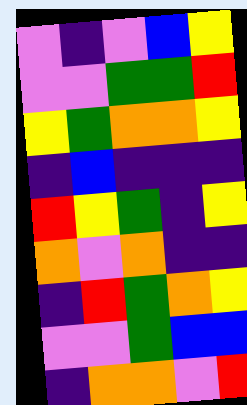[["violet", "indigo", "violet", "blue", "yellow"], ["violet", "violet", "green", "green", "red"], ["yellow", "green", "orange", "orange", "yellow"], ["indigo", "blue", "indigo", "indigo", "indigo"], ["red", "yellow", "green", "indigo", "yellow"], ["orange", "violet", "orange", "indigo", "indigo"], ["indigo", "red", "green", "orange", "yellow"], ["violet", "violet", "green", "blue", "blue"], ["indigo", "orange", "orange", "violet", "red"]]